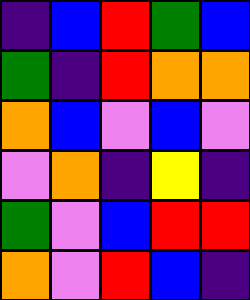[["indigo", "blue", "red", "green", "blue"], ["green", "indigo", "red", "orange", "orange"], ["orange", "blue", "violet", "blue", "violet"], ["violet", "orange", "indigo", "yellow", "indigo"], ["green", "violet", "blue", "red", "red"], ["orange", "violet", "red", "blue", "indigo"]]